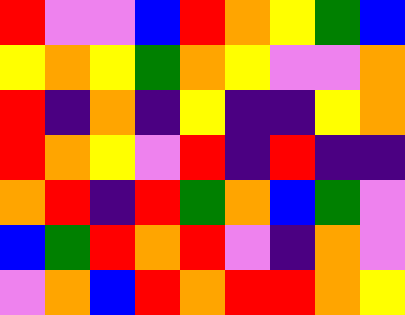[["red", "violet", "violet", "blue", "red", "orange", "yellow", "green", "blue"], ["yellow", "orange", "yellow", "green", "orange", "yellow", "violet", "violet", "orange"], ["red", "indigo", "orange", "indigo", "yellow", "indigo", "indigo", "yellow", "orange"], ["red", "orange", "yellow", "violet", "red", "indigo", "red", "indigo", "indigo"], ["orange", "red", "indigo", "red", "green", "orange", "blue", "green", "violet"], ["blue", "green", "red", "orange", "red", "violet", "indigo", "orange", "violet"], ["violet", "orange", "blue", "red", "orange", "red", "red", "orange", "yellow"]]